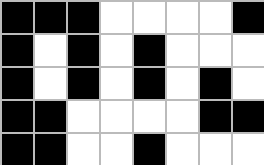[["black", "black", "black", "white", "white", "white", "white", "black"], ["black", "white", "black", "white", "black", "white", "white", "white"], ["black", "white", "black", "white", "black", "white", "black", "white"], ["black", "black", "white", "white", "white", "white", "black", "black"], ["black", "black", "white", "white", "black", "white", "white", "white"]]